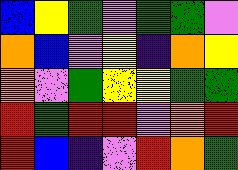[["blue", "yellow", "green", "violet", "green", "green", "violet"], ["orange", "blue", "violet", "yellow", "indigo", "orange", "yellow"], ["orange", "violet", "green", "yellow", "yellow", "green", "green"], ["red", "green", "red", "red", "violet", "orange", "red"], ["red", "blue", "indigo", "violet", "red", "orange", "green"]]